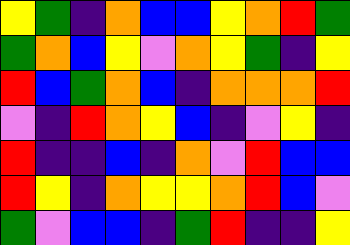[["yellow", "green", "indigo", "orange", "blue", "blue", "yellow", "orange", "red", "green"], ["green", "orange", "blue", "yellow", "violet", "orange", "yellow", "green", "indigo", "yellow"], ["red", "blue", "green", "orange", "blue", "indigo", "orange", "orange", "orange", "red"], ["violet", "indigo", "red", "orange", "yellow", "blue", "indigo", "violet", "yellow", "indigo"], ["red", "indigo", "indigo", "blue", "indigo", "orange", "violet", "red", "blue", "blue"], ["red", "yellow", "indigo", "orange", "yellow", "yellow", "orange", "red", "blue", "violet"], ["green", "violet", "blue", "blue", "indigo", "green", "red", "indigo", "indigo", "yellow"]]